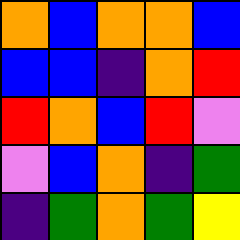[["orange", "blue", "orange", "orange", "blue"], ["blue", "blue", "indigo", "orange", "red"], ["red", "orange", "blue", "red", "violet"], ["violet", "blue", "orange", "indigo", "green"], ["indigo", "green", "orange", "green", "yellow"]]